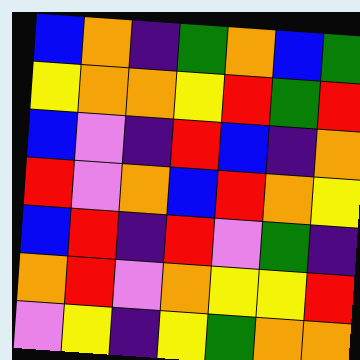[["blue", "orange", "indigo", "green", "orange", "blue", "green"], ["yellow", "orange", "orange", "yellow", "red", "green", "red"], ["blue", "violet", "indigo", "red", "blue", "indigo", "orange"], ["red", "violet", "orange", "blue", "red", "orange", "yellow"], ["blue", "red", "indigo", "red", "violet", "green", "indigo"], ["orange", "red", "violet", "orange", "yellow", "yellow", "red"], ["violet", "yellow", "indigo", "yellow", "green", "orange", "orange"]]